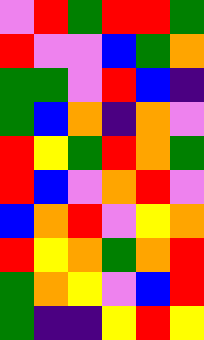[["violet", "red", "green", "red", "red", "green"], ["red", "violet", "violet", "blue", "green", "orange"], ["green", "green", "violet", "red", "blue", "indigo"], ["green", "blue", "orange", "indigo", "orange", "violet"], ["red", "yellow", "green", "red", "orange", "green"], ["red", "blue", "violet", "orange", "red", "violet"], ["blue", "orange", "red", "violet", "yellow", "orange"], ["red", "yellow", "orange", "green", "orange", "red"], ["green", "orange", "yellow", "violet", "blue", "red"], ["green", "indigo", "indigo", "yellow", "red", "yellow"]]